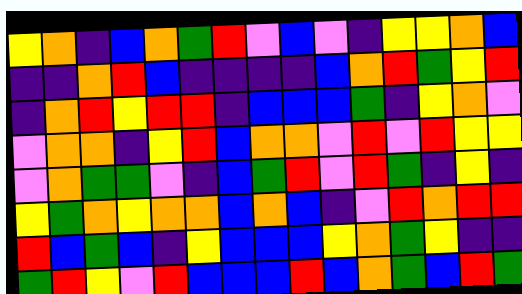[["yellow", "orange", "indigo", "blue", "orange", "green", "red", "violet", "blue", "violet", "indigo", "yellow", "yellow", "orange", "blue"], ["indigo", "indigo", "orange", "red", "blue", "indigo", "indigo", "indigo", "indigo", "blue", "orange", "red", "green", "yellow", "red"], ["indigo", "orange", "red", "yellow", "red", "red", "indigo", "blue", "blue", "blue", "green", "indigo", "yellow", "orange", "violet"], ["violet", "orange", "orange", "indigo", "yellow", "red", "blue", "orange", "orange", "violet", "red", "violet", "red", "yellow", "yellow"], ["violet", "orange", "green", "green", "violet", "indigo", "blue", "green", "red", "violet", "red", "green", "indigo", "yellow", "indigo"], ["yellow", "green", "orange", "yellow", "orange", "orange", "blue", "orange", "blue", "indigo", "violet", "red", "orange", "red", "red"], ["red", "blue", "green", "blue", "indigo", "yellow", "blue", "blue", "blue", "yellow", "orange", "green", "yellow", "indigo", "indigo"], ["green", "red", "yellow", "violet", "red", "blue", "blue", "blue", "red", "blue", "orange", "green", "blue", "red", "green"]]